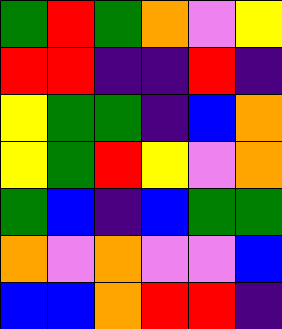[["green", "red", "green", "orange", "violet", "yellow"], ["red", "red", "indigo", "indigo", "red", "indigo"], ["yellow", "green", "green", "indigo", "blue", "orange"], ["yellow", "green", "red", "yellow", "violet", "orange"], ["green", "blue", "indigo", "blue", "green", "green"], ["orange", "violet", "orange", "violet", "violet", "blue"], ["blue", "blue", "orange", "red", "red", "indigo"]]